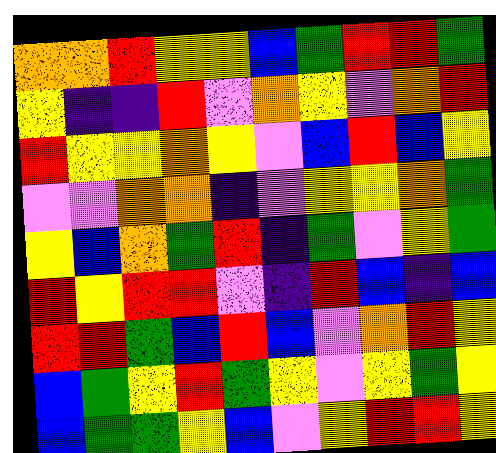[["orange", "orange", "red", "yellow", "yellow", "blue", "green", "red", "red", "green"], ["yellow", "indigo", "indigo", "red", "violet", "orange", "yellow", "violet", "orange", "red"], ["red", "yellow", "yellow", "orange", "yellow", "violet", "blue", "red", "blue", "yellow"], ["violet", "violet", "orange", "orange", "indigo", "violet", "yellow", "yellow", "orange", "green"], ["yellow", "blue", "orange", "green", "red", "indigo", "green", "violet", "yellow", "green"], ["red", "yellow", "red", "red", "violet", "indigo", "red", "blue", "indigo", "blue"], ["red", "red", "green", "blue", "red", "blue", "violet", "orange", "red", "yellow"], ["blue", "green", "yellow", "red", "green", "yellow", "violet", "yellow", "green", "yellow"], ["blue", "green", "green", "yellow", "blue", "violet", "yellow", "red", "red", "yellow"]]